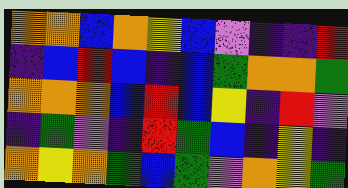[["orange", "orange", "blue", "orange", "yellow", "blue", "violet", "indigo", "indigo", "red"], ["indigo", "blue", "red", "blue", "indigo", "blue", "green", "orange", "orange", "green"], ["orange", "orange", "orange", "blue", "red", "blue", "yellow", "indigo", "red", "violet"], ["indigo", "green", "violet", "indigo", "red", "green", "blue", "indigo", "yellow", "indigo"], ["orange", "yellow", "orange", "green", "blue", "green", "violet", "orange", "yellow", "green"]]